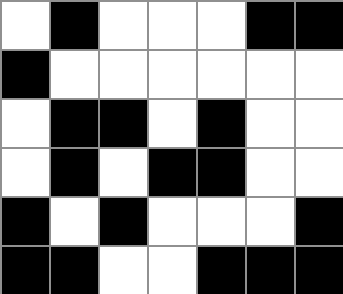[["white", "black", "white", "white", "white", "black", "black"], ["black", "white", "white", "white", "white", "white", "white"], ["white", "black", "black", "white", "black", "white", "white"], ["white", "black", "white", "black", "black", "white", "white"], ["black", "white", "black", "white", "white", "white", "black"], ["black", "black", "white", "white", "black", "black", "black"]]